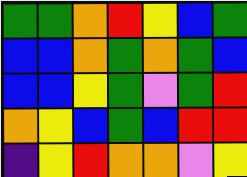[["green", "green", "orange", "red", "yellow", "blue", "green"], ["blue", "blue", "orange", "green", "orange", "green", "blue"], ["blue", "blue", "yellow", "green", "violet", "green", "red"], ["orange", "yellow", "blue", "green", "blue", "red", "red"], ["indigo", "yellow", "red", "orange", "orange", "violet", "yellow"]]